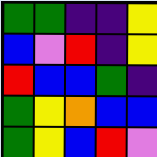[["green", "green", "indigo", "indigo", "yellow"], ["blue", "violet", "red", "indigo", "yellow"], ["red", "blue", "blue", "green", "indigo"], ["green", "yellow", "orange", "blue", "blue"], ["green", "yellow", "blue", "red", "violet"]]